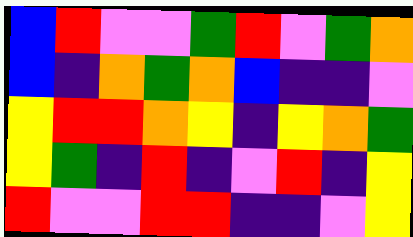[["blue", "red", "violet", "violet", "green", "red", "violet", "green", "orange"], ["blue", "indigo", "orange", "green", "orange", "blue", "indigo", "indigo", "violet"], ["yellow", "red", "red", "orange", "yellow", "indigo", "yellow", "orange", "green"], ["yellow", "green", "indigo", "red", "indigo", "violet", "red", "indigo", "yellow"], ["red", "violet", "violet", "red", "red", "indigo", "indigo", "violet", "yellow"]]